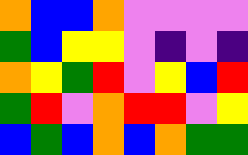[["orange", "blue", "blue", "orange", "violet", "violet", "violet", "violet"], ["green", "blue", "yellow", "yellow", "violet", "indigo", "violet", "indigo"], ["orange", "yellow", "green", "red", "violet", "yellow", "blue", "red"], ["green", "red", "violet", "orange", "red", "red", "violet", "yellow"], ["blue", "green", "blue", "orange", "blue", "orange", "green", "green"]]